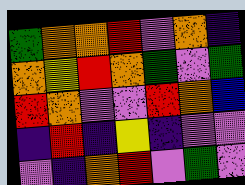[["green", "orange", "orange", "red", "violet", "orange", "indigo"], ["orange", "yellow", "red", "orange", "green", "violet", "green"], ["red", "orange", "violet", "violet", "red", "orange", "blue"], ["indigo", "red", "indigo", "yellow", "indigo", "violet", "violet"], ["violet", "indigo", "orange", "red", "violet", "green", "violet"]]